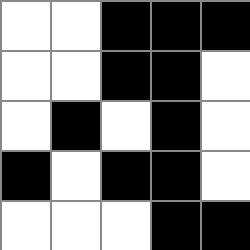[["white", "white", "black", "black", "black"], ["white", "white", "black", "black", "white"], ["white", "black", "white", "black", "white"], ["black", "white", "black", "black", "white"], ["white", "white", "white", "black", "black"]]